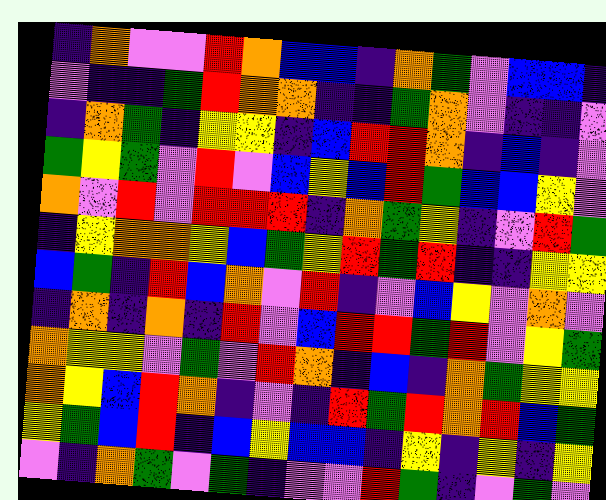[["indigo", "orange", "violet", "violet", "red", "orange", "blue", "blue", "indigo", "orange", "green", "violet", "blue", "blue", "indigo"], ["violet", "indigo", "indigo", "green", "red", "orange", "orange", "indigo", "indigo", "green", "orange", "violet", "indigo", "indigo", "violet"], ["indigo", "orange", "green", "indigo", "yellow", "yellow", "indigo", "blue", "red", "red", "orange", "indigo", "blue", "indigo", "violet"], ["green", "yellow", "green", "violet", "red", "violet", "blue", "yellow", "blue", "red", "green", "blue", "blue", "yellow", "violet"], ["orange", "violet", "red", "violet", "red", "red", "red", "indigo", "orange", "green", "yellow", "indigo", "violet", "red", "green"], ["indigo", "yellow", "orange", "orange", "yellow", "blue", "green", "yellow", "red", "green", "red", "indigo", "indigo", "yellow", "yellow"], ["blue", "green", "indigo", "red", "blue", "orange", "violet", "red", "indigo", "violet", "blue", "yellow", "violet", "orange", "violet"], ["indigo", "orange", "indigo", "orange", "indigo", "red", "violet", "blue", "red", "red", "green", "red", "violet", "yellow", "green"], ["orange", "yellow", "yellow", "violet", "green", "violet", "red", "orange", "indigo", "blue", "indigo", "orange", "green", "yellow", "yellow"], ["orange", "yellow", "blue", "red", "orange", "indigo", "violet", "indigo", "red", "green", "red", "orange", "red", "blue", "green"], ["yellow", "green", "blue", "red", "indigo", "blue", "yellow", "blue", "blue", "indigo", "yellow", "indigo", "yellow", "indigo", "yellow"], ["violet", "indigo", "orange", "green", "violet", "green", "indigo", "violet", "violet", "red", "green", "indigo", "violet", "green", "violet"]]